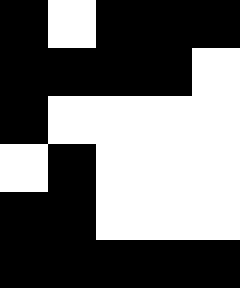[["black", "white", "black", "black", "black"], ["black", "black", "black", "black", "white"], ["black", "white", "white", "white", "white"], ["white", "black", "white", "white", "white"], ["black", "black", "white", "white", "white"], ["black", "black", "black", "black", "black"]]